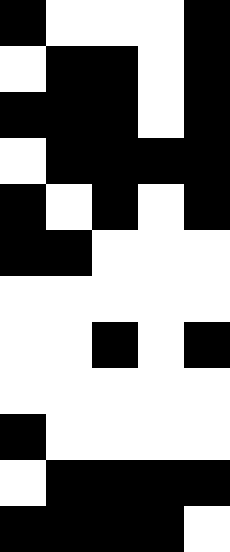[["black", "white", "white", "white", "black"], ["white", "black", "black", "white", "black"], ["black", "black", "black", "white", "black"], ["white", "black", "black", "black", "black"], ["black", "white", "black", "white", "black"], ["black", "black", "white", "white", "white"], ["white", "white", "white", "white", "white"], ["white", "white", "black", "white", "black"], ["white", "white", "white", "white", "white"], ["black", "white", "white", "white", "white"], ["white", "black", "black", "black", "black"], ["black", "black", "black", "black", "white"]]